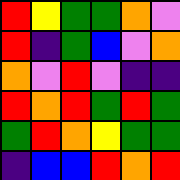[["red", "yellow", "green", "green", "orange", "violet"], ["red", "indigo", "green", "blue", "violet", "orange"], ["orange", "violet", "red", "violet", "indigo", "indigo"], ["red", "orange", "red", "green", "red", "green"], ["green", "red", "orange", "yellow", "green", "green"], ["indigo", "blue", "blue", "red", "orange", "red"]]